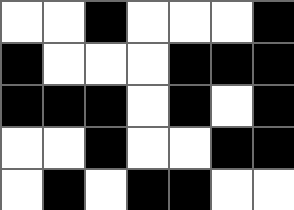[["white", "white", "black", "white", "white", "white", "black"], ["black", "white", "white", "white", "black", "black", "black"], ["black", "black", "black", "white", "black", "white", "black"], ["white", "white", "black", "white", "white", "black", "black"], ["white", "black", "white", "black", "black", "white", "white"]]